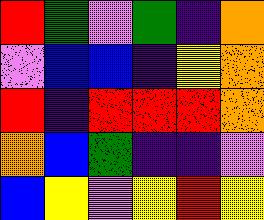[["red", "green", "violet", "green", "indigo", "orange"], ["violet", "blue", "blue", "indigo", "yellow", "orange"], ["red", "indigo", "red", "red", "red", "orange"], ["orange", "blue", "green", "indigo", "indigo", "violet"], ["blue", "yellow", "violet", "yellow", "red", "yellow"]]